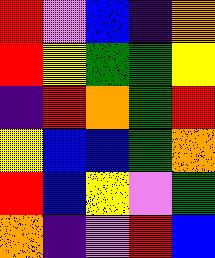[["red", "violet", "blue", "indigo", "orange"], ["red", "yellow", "green", "green", "yellow"], ["indigo", "red", "orange", "green", "red"], ["yellow", "blue", "blue", "green", "orange"], ["red", "blue", "yellow", "violet", "green"], ["orange", "indigo", "violet", "red", "blue"]]